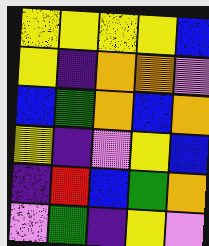[["yellow", "yellow", "yellow", "yellow", "blue"], ["yellow", "indigo", "orange", "orange", "violet"], ["blue", "green", "orange", "blue", "orange"], ["yellow", "indigo", "violet", "yellow", "blue"], ["indigo", "red", "blue", "green", "orange"], ["violet", "green", "indigo", "yellow", "violet"]]